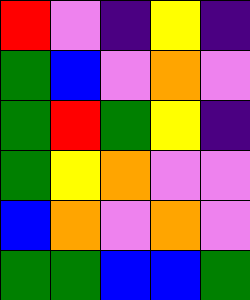[["red", "violet", "indigo", "yellow", "indigo"], ["green", "blue", "violet", "orange", "violet"], ["green", "red", "green", "yellow", "indigo"], ["green", "yellow", "orange", "violet", "violet"], ["blue", "orange", "violet", "orange", "violet"], ["green", "green", "blue", "blue", "green"]]